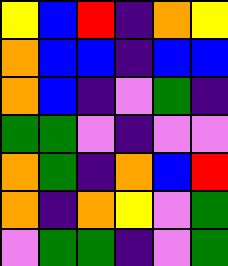[["yellow", "blue", "red", "indigo", "orange", "yellow"], ["orange", "blue", "blue", "indigo", "blue", "blue"], ["orange", "blue", "indigo", "violet", "green", "indigo"], ["green", "green", "violet", "indigo", "violet", "violet"], ["orange", "green", "indigo", "orange", "blue", "red"], ["orange", "indigo", "orange", "yellow", "violet", "green"], ["violet", "green", "green", "indigo", "violet", "green"]]